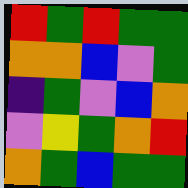[["red", "green", "red", "green", "green"], ["orange", "orange", "blue", "violet", "green"], ["indigo", "green", "violet", "blue", "orange"], ["violet", "yellow", "green", "orange", "red"], ["orange", "green", "blue", "green", "green"]]